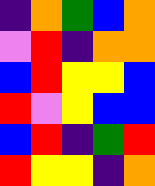[["indigo", "orange", "green", "blue", "orange"], ["violet", "red", "indigo", "orange", "orange"], ["blue", "red", "yellow", "yellow", "blue"], ["red", "violet", "yellow", "blue", "blue"], ["blue", "red", "indigo", "green", "red"], ["red", "yellow", "yellow", "indigo", "orange"]]